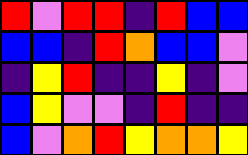[["red", "violet", "red", "red", "indigo", "red", "blue", "blue"], ["blue", "blue", "indigo", "red", "orange", "blue", "blue", "violet"], ["indigo", "yellow", "red", "indigo", "indigo", "yellow", "indigo", "violet"], ["blue", "yellow", "violet", "violet", "indigo", "red", "indigo", "indigo"], ["blue", "violet", "orange", "red", "yellow", "orange", "orange", "yellow"]]